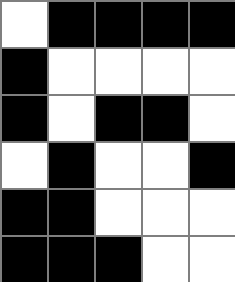[["white", "black", "black", "black", "black"], ["black", "white", "white", "white", "white"], ["black", "white", "black", "black", "white"], ["white", "black", "white", "white", "black"], ["black", "black", "white", "white", "white"], ["black", "black", "black", "white", "white"]]